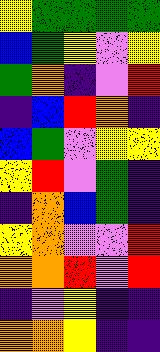[["yellow", "green", "green", "green", "green"], ["blue", "green", "yellow", "violet", "yellow"], ["green", "orange", "indigo", "violet", "red"], ["indigo", "blue", "red", "orange", "indigo"], ["blue", "green", "violet", "yellow", "yellow"], ["yellow", "red", "violet", "green", "indigo"], ["indigo", "orange", "blue", "green", "indigo"], ["yellow", "orange", "violet", "violet", "red"], ["orange", "orange", "red", "violet", "red"], ["indigo", "violet", "yellow", "indigo", "indigo"], ["orange", "orange", "yellow", "indigo", "indigo"]]